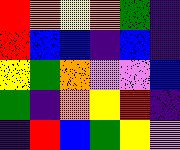[["red", "orange", "yellow", "orange", "green", "indigo"], ["red", "blue", "blue", "indigo", "blue", "indigo"], ["yellow", "green", "orange", "violet", "violet", "blue"], ["green", "indigo", "orange", "yellow", "red", "indigo"], ["indigo", "red", "blue", "green", "yellow", "violet"]]